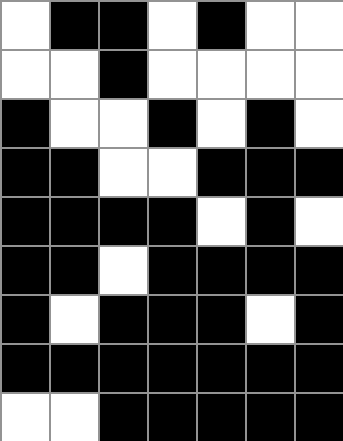[["white", "black", "black", "white", "black", "white", "white"], ["white", "white", "black", "white", "white", "white", "white"], ["black", "white", "white", "black", "white", "black", "white"], ["black", "black", "white", "white", "black", "black", "black"], ["black", "black", "black", "black", "white", "black", "white"], ["black", "black", "white", "black", "black", "black", "black"], ["black", "white", "black", "black", "black", "white", "black"], ["black", "black", "black", "black", "black", "black", "black"], ["white", "white", "black", "black", "black", "black", "black"]]